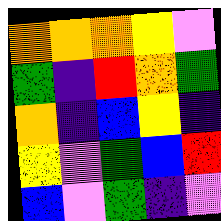[["orange", "orange", "orange", "yellow", "violet"], ["green", "indigo", "red", "orange", "green"], ["orange", "indigo", "blue", "yellow", "indigo"], ["yellow", "violet", "green", "blue", "red"], ["blue", "violet", "green", "indigo", "violet"]]